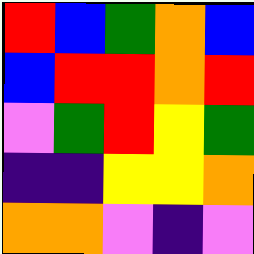[["red", "blue", "green", "orange", "blue"], ["blue", "red", "red", "orange", "red"], ["violet", "green", "red", "yellow", "green"], ["indigo", "indigo", "yellow", "yellow", "orange"], ["orange", "orange", "violet", "indigo", "violet"]]